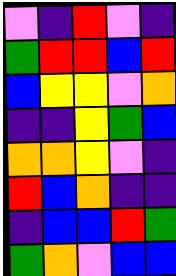[["violet", "indigo", "red", "violet", "indigo"], ["green", "red", "red", "blue", "red"], ["blue", "yellow", "yellow", "violet", "orange"], ["indigo", "indigo", "yellow", "green", "blue"], ["orange", "orange", "yellow", "violet", "indigo"], ["red", "blue", "orange", "indigo", "indigo"], ["indigo", "blue", "blue", "red", "green"], ["green", "orange", "violet", "blue", "blue"]]